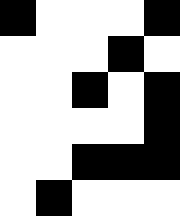[["black", "white", "white", "white", "black"], ["white", "white", "white", "black", "white"], ["white", "white", "black", "white", "black"], ["white", "white", "white", "white", "black"], ["white", "white", "black", "black", "black"], ["white", "black", "white", "white", "white"]]